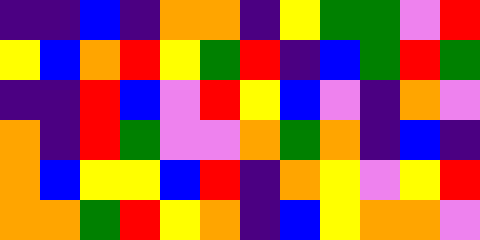[["indigo", "indigo", "blue", "indigo", "orange", "orange", "indigo", "yellow", "green", "green", "violet", "red"], ["yellow", "blue", "orange", "red", "yellow", "green", "red", "indigo", "blue", "green", "red", "green"], ["indigo", "indigo", "red", "blue", "violet", "red", "yellow", "blue", "violet", "indigo", "orange", "violet"], ["orange", "indigo", "red", "green", "violet", "violet", "orange", "green", "orange", "indigo", "blue", "indigo"], ["orange", "blue", "yellow", "yellow", "blue", "red", "indigo", "orange", "yellow", "violet", "yellow", "red"], ["orange", "orange", "green", "red", "yellow", "orange", "indigo", "blue", "yellow", "orange", "orange", "violet"]]